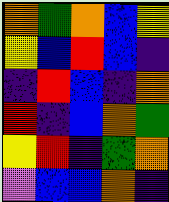[["orange", "green", "orange", "blue", "yellow"], ["yellow", "blue", "red", "blue", "indigo"], ["indigo", "red", "blue", "indigo", "orange"], ["red", "indigo", "blue", "orange", "green"], ["yellow", "red", "indigo", "green", "orange"], ["violet", "blue", "blue", "orange", "indigo"]]